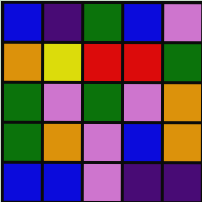[["blue", "indigo", "green", "blue", "violet"], ["orange", "yellow", "red", "red", "green"], ["green", "violet", "green", "violet", "orange"], ["green", "orange", "violet", "blue", "orange"], ["blue", "blue", "violet", "indigo", "indigo"]]